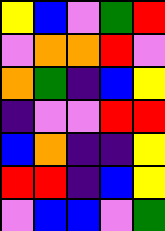[["yellow", "blue", "violet", "green", "red"], ["violet", "orange", "orange", "red", "violet"], ["orange", "green", "indigo", "blue", "yellow"], ["indigo", "violet", "violet", "red", "red"], ["blue", "orange", "indigo", "indigo", "yellow"], ["red", "red", "indigo", "blue", "yellow"], ["violet", "blue", "blue", "violet", "green"]]